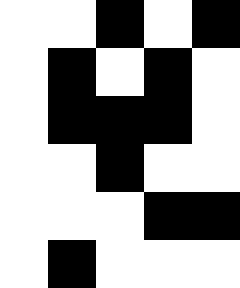[["white", "white", "black", "white", "black"], ["white", "black", "white", "black", "white"], ["white", "black", "black", "black", "white"], ["white", "white", "black", "white", "white"], ["white", "white", "white", "black", "black"], ["white", "black", "white", "white", "white"]]